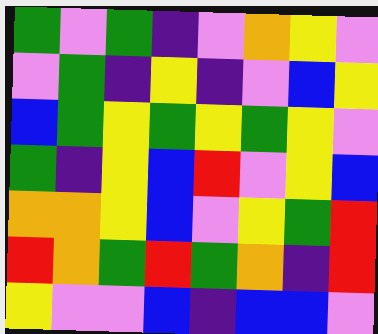[["green", "violet", "green", "indigo", "violet", "orange", "yellow", "violet"], ["violet", "green", "indigo", "yellow", "indigo", "violet", "blue", "yellow"], ["blue", "green", "yellow", "green", "yellow", "green", "yellow", "violet"], ["green", "indigo", "yellow", "blue", "red", "violet", "yellow", "blue"], ["orange", "orange", "yellow", "blue", "violet", "yellow", "green", "red"], ["red", "orange", "green", "red", "green", "orange", "indigo", "red"], ["yellow", "violet", "violet", "blue", "indigo", "blue", "blue", "violet"]]